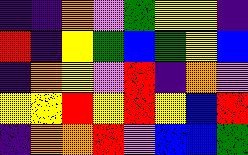[["indigo", "indigo", "orange", "violet", "green", "yellow", "yellow", "indigo"], ["red", "indigo", "yellow", "green", "blue", "green", "yellow", "blue"], ["indigo", "orange", "yellow", "violet", "red", "indigo", "orange", "violet"], ["yellow", "yellow", "red", "yellow", "red", "yellow", "blue", "red"], ["indigo", "orange", "orange", "red", "violet", "blue", "blue", "green"]]